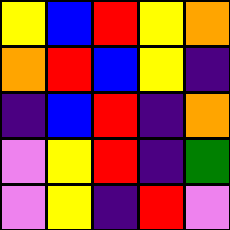[["yellow", "blue", "red", "yellow", "orange"], ["orange", "red", "blue", "yellow", "indigo"], ["indigo", "blue", "red", "indigo", "orange"], ["violet", "yellow", "red", "indigo", "green"], ["violet", "yellow", "indigo", "red", "violet"]]